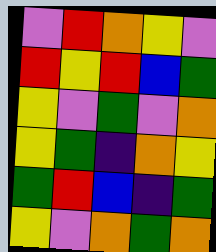[["violet", "red", "orange", "yellow", "violet"], ["red", "yellow", "red", "blue", "green"], ["yellow", "violet", "green", "violet", "orange"], ["yellow", "green", "indigo", "orange", "yellow"], ["green", "red", "blue", "indigo", "green"], ["yellow", "violet", "orange", "green", "orange"]]